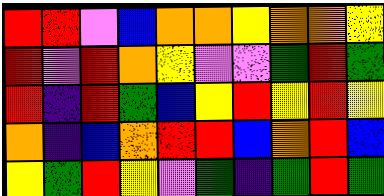[["red", "red", "violet", "blue", "orange", "orange", "yellow", "orange", "orange", "yellow"], ["red", "violet", "red", "orange", "yellow", "violet", "violet", "green", "red", "green"], ["red", "indigo", "red", "green", "blue", "yellow", "red", "yellow", "red", "yellow"], ["orange", "indigo", "blue", "orange", "red", "red", "blue", "orange", "red", "blue"], ["yellow", "green", "red", "yellow", "violet", "green", "indigo", "green", "red", "green"]]